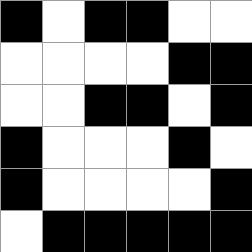[["black", "white", "black", "black", "white", "white"], ["white", "white", "white", "white", "black", "black"], ["white", "white", "black", "black", "white", "black"], ["black", "white", "white", "white", "black", "white"], ["black", "white", "white", "white", "white", "black"], ["white", "black", "black", "black", "black", "black"]]